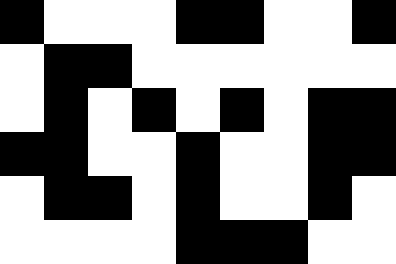[["black", "white", "white", "white", "black", "black", "white", "white", "black"], ["white", "black", "black", "white", "white", "white", "white", "white", "white"], ["white", "black", "white", "black", "white", "black", "white", "black", "black"], ["black", "black", "white", "white", "black", "white", "white", "black", "black"], ["white", "black", "black", "white", "black", "white", "white", "black", "white"], ["white", "white", "white", "white", "black", "black", "black", "white", "white"]]